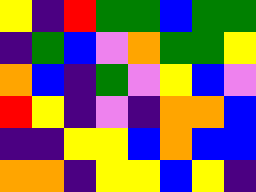[["yellow", "indigo", "red", "green", "green", "blue", "green", "green"], ["indigo", "green", "blue", "violet", "orange", "green", "green", "yellow"], ["orange", "blue", "indigo", "green", "violet", "yellow", "blue", "violet"], ["red", "yellow", "indigo", "violet", "indigo", "orange", "orange", "blue"], ["indigo", "indigo", "yellow", "yellow", "blue", "orange", "blue", "blue"], ["orange", "orange", "indigo", "yellow", "yellow", "blue", "yellow", "indigo"]]